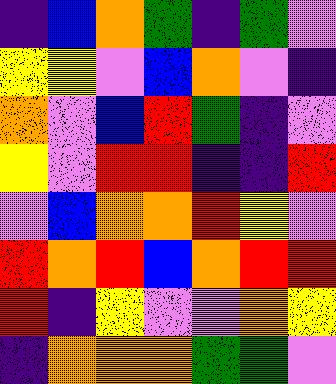[["indigo", "blue", "orange", "green", "indigo", "green", "violet"], ["yellow", "yellow", "violet", "blue", "orange", "violet", "indigo"], ["orange", "violet", "blue", "red", "green", "indigo", "violet"], ["yellow", "violet", "red", "red", "indigo", "indigo", "red"], ["violet", "blue", "orange", "orange", "red", "yellow", "violet"], ["red", "orange", "red", "blue", "orange", "red", "red"], ["red", "indigo", "yellow", "violet", "violet", "orange", "yellow"], ["indigo", "orange", "orange", "orange", "green", "green", "violet"]]